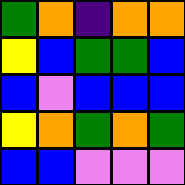[["green", "orange", "indigo", "orange", "orange"], ["yellow", "blue", "green", "green", "blue"], ["blue", "violet", "blue", "blue", "blue"], ["yellow", "orange", "green", "orange", "green"], ["blue", "blue", "violet", "violet", "violet"]]